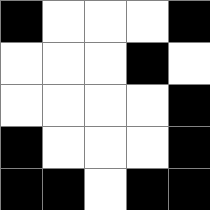[["black", "white", "white", "white", "black"], ["white", "white", "white", "black", "white"], ["white", "white", "white", "white", "black"], ["black", "white", "white", "white", "black"], ["black", "black", "white", "black", "black"]]